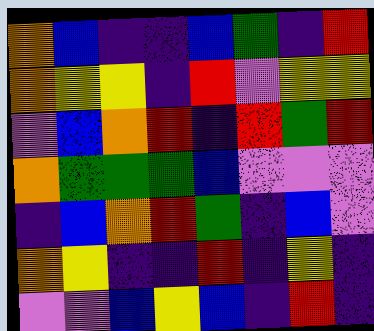[["orange", "blue", "indigo", "indigo", "blue", "green", "indigo", "red"], ["orange", "yellow", "yellow", "indigo", "red", "violet", "yellow", "yellow"], ["violet", "blue", "orange", "red", "indigo", "red", "green", "red"], ["orange", "green", "green", "green", "blue", "violet", "violet", "violet"], ["indigo", "blue", "orange", "red", "green", "indigo", "blue", "violet"], ["orange", "yellow", "indigo", "indigo", "red", "indigo", "yellow", "indigo"], ["violet", "violet", "blue", "yellow", "blue", "indigo", "red", "indigo"]]